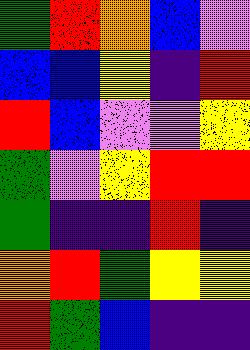[["green", "red", "orange", "blue", "violet"], ["blue", "blue", "yellow", "indigo", "red"], ["red", "blue", "violet", "violet", "yellow"], ["green", "violet", "yellow", "red", "red"], ["green", "indigo", "indigo", "red", "indigo"], ["orange", "red", "green", "yellow", "yellow"], ["red", "green", "blue", "indigo", "indigo"]]